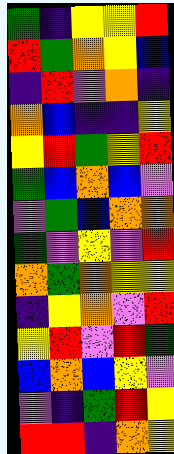[["green", "indigo", "yellow", "yellow", "red"], ["red", "green", "orange", "yellow", "blue"], ["indigo", "red", "violet", "orange", "indigo"], ["orange", "blue", "indigo", "indigo", "yellow"], ["yellow", "red", "green", "yellow", "red"], ["green", "blue", "orange", "blue", "violet"], ["violet", "green", "blue", "orange", "orange"], ["green", "violet", "yellow", "violet", "red"], ["orange", "green", "orange", "yellow", "yellow"], ["indigo", "yellow", "orange", "violet", "red"], ["yellow", "red", "violet", "red", "green"], ["blue", "orange", "blue", "yellow", "violet"], ["violet", "indigo", "green", "red", "yellow"], ["red", "red", "indigo", "orange", "yellow"]]